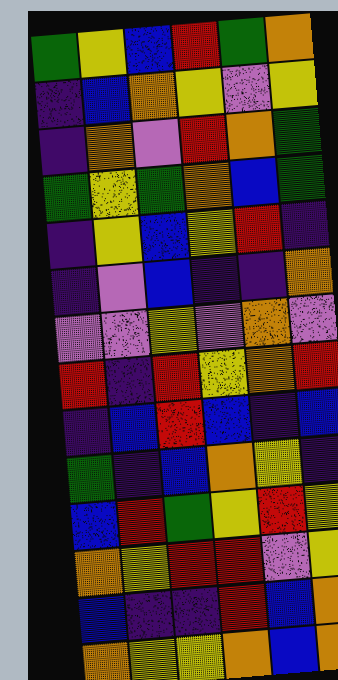[["green", "yellow", "blue", "red", "green", "orange"], ["indigo", "blue", "orange", "yellow", "violet", "yellow"], ["indigo", "orange", "violet", "red", "orange", "green"], ["green", "yellow", "green", "orange", "blue", "green"], ["indigo", "yellow", "blue", "yellow", "red", "indigo"], ["indigo", "violet", "blue", "indigo", "indigo", "orange"], ["violet", "violet", "yellow", "violet", "orange", "violet"], ["red", "indigo", "red", "yellow", "orange", "red"], ["indigo", "blue", "red", "blue", "indigo", "blue"], ["green", "indigo", "blue", "orange", "yellow", "indigo"], ["blue", "red", "green", "yellow", "red", "yellow"], ["orange", "yellow", "red", "red", "violet", "yellow"], ["blue", "indigo", "indigo", "red", "blue", "orange"], ["orange", "yellow", "yellow", "orange", "blue", "orange"]]